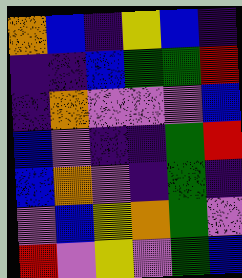[["orange", "blue", "indigo", "yellow", "blue", "indigo"], ["indigo", "indigo", "blue", "green", "green", "red"], ["indigo", "orange", "violet", "violet", "violet", "blue"], ["blue", "violet", "indigo", "indigo", "green", "red"], ["blue", "orange", "violet", "indigo", "green", "indigo"], ["violet", "blue", "yellow", "orange", "green", "violet"], ["red", "violet", "yellow", "violet", "green", "blue"]]